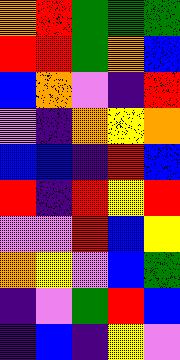[["orange", "red", "green", "green", "green"], ["red", "red", "green", "orange", "blue"], ["blue", "orange", "violet", "indigo", "red"], ["violet", "indigo", "orange", "yellow", "orange"], ["blue", "blue", "indigo", "red", "blue"], ["red", "indigo", "red", "yellow", "red"], ["violet", "violet", "red", "blue", "yellow"], ["orange", "yellow", "violet", "blue", "green"], ["indigo", "violet", "green", "red", "blue"], ["indigo", "blue", "indigo", "yellow", "violet"]]